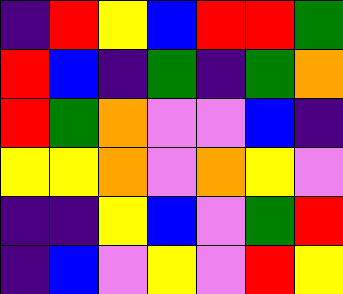[["indigo", "red", "yellow", "blue", "red", "red", "green"], ["red", "blue", "indigo", "green", "indigo", "green", "orange"], ["red", "green", "orange", "violet", "violet", "blue", "indigo"], ["yellow", "yellow", "orange", "violet", "orange", "yellow", "violet"], ["indigo", "indigo", "yellow", "blue", "violet", "green", "red"], ["indigo", "blue", "violet", "yellow", "violet", "red", "yellow"]]